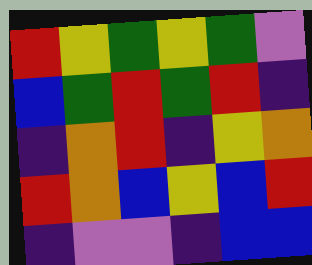[["red", "yellow", "green", "yellow", "green", "violet"], ["blue", "green", "red", "green", "red", "indigo"], ["indigo", "orange", "red", "indigo", "yellow", "orange"], ["red", "orange", "blue", "yellow", "blue", "red"], ["indigo", "violet", "violet", "indigo", "blue", "blue"]]